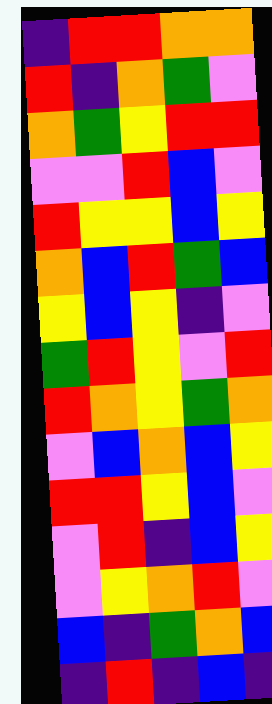[["indigo", "red", "red", "orange", "orange"], ["red", "indigo", "orange", "green", "violet"], ["orange", "green", "yellow", "red", "red"], ["violet", "violet", "red", "blue", "violet"], ["red", "yellow", "yellow", "blue", "yellow"], ["orange", "blue", "red", "green", "blue"], ["yellow", "blue", "yellow", "indigo", "violet"], ["green", "red", "yellow", "violet", "red"], ["red", "orange", "yellow", "green", "orange"], ["violet", "blue", "orange", "blue", "yellow"], ["red", "red", "yellow", "blue", "violet"], ["violet", "red", "indigo", "blue", "yellow"], ["violet", "yellow", "orange", "red", "violet"], ["blue", "indigo", "green", "orange", "blue"], ["indigo", "red", "indigo", "blue", "indigo"]]